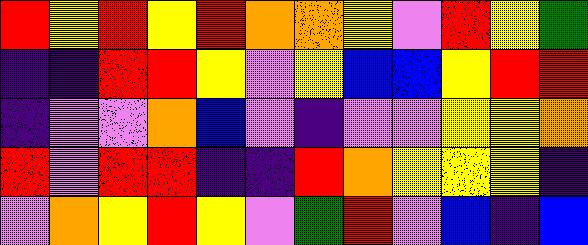[["red", "yellow", "red", "yellow", "red", "orange", "orange", "yellow", "violet", "red", "yellow", "green"], ["indigo", "indigo", "red", "red", "yellow", "violet", "yellow", "blue", "blue", "yellow", "red", "red"], ["indigo", "violet", "violet", "orange", "blue", "violet", "indigo", "violet", "violet", "yellow", "yellow", "orange"], ["red", "violet", "red", "red", "indigo", "indigo", "red", "orange", "yellow", "yellow", "yellow", "indigo"], ["violet", "orange", "yellow", "red", "yellow", "violet", "green", "red", "violet", "blue", "indigo", "blue"]]